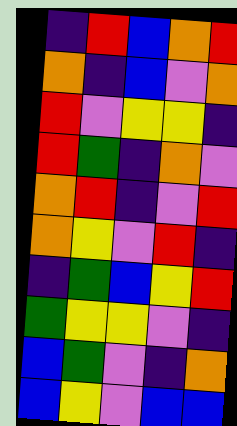[["indigo", "red", "blue", "orange", "red"], ["orange", "indigo", "blue", "violet", "orange"], ["red", "violet", "yellow", "yellow", "indigo"], ["red", "green", "indigo", "orange", "violet"], ["orange", "red", "indigo", "violet", "red"], ["orange", "yellow", "violet", "red", "indigo"], ["indigo", "green", "blue", "yellow", "red"], ["green", "yellow", "yellow", "violet", "indigo"], ["blue", "green", "violet", "indigo", "orange"], ["blue", "yellow", "violet", "blue", "blue"]]